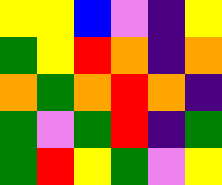[["yellow", "yellow", "blue", "violet", "indigo", "yellow"], ["green", "yellow", "red", "orange", "indigo", "orange"], ["orange", "green", "orange", "red", "orange", "indigo"], ["green", "violet", "green", "red", "indigo", "green"], ["green", "red", "yellow", "green", "violet", "yellow"]]